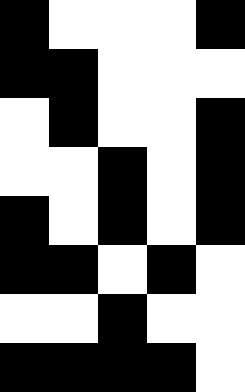[["black", "white", "white", "white", "black"], ["black", "black", "white", "white", "white"], ["white", "black", "white", "white", "black"], ["white", "white", "black", "white", "black"], ["black", "white", "black", "white", "black"], ["black", "black", "white", "black", "white"], ["white", "white", "black", "white", "white"], ["black", "black", "black", "black", "white"]]